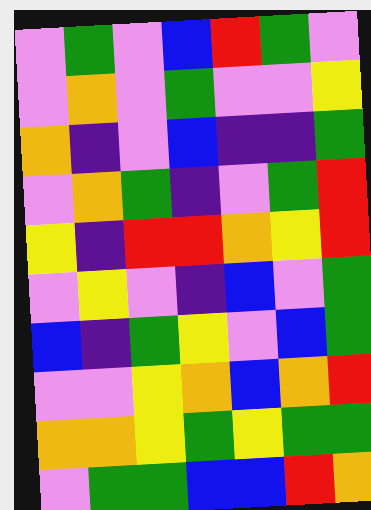[["violet", "green", "violet", "blue", "red", "green", "violet"], ["violet", "orange", "violet", "green", "violet", "violet", "yellow"], ["orange", "indigo", "violet", "blue", "indigo", "indigo", "green"], ["violet", "orange", "green", "indigo", "violet", "green", "red"], ["yellow", "indigo", "red", "red", "orange", "yellow", "red"], ["violet", "yellow", "violet", "indigo", "blue", "violet", "green"], ["blue", "indigo", "green", "yellow", "violet", "blue", "green"], ["violet", "violet", "yellow", "orange", "blue", "orange", "red"], ["orange", "orange", "yellow", "green", "yellow", "green", "green"], ["violet", "green", "green", "blue", "blue", "red", "orange"]]